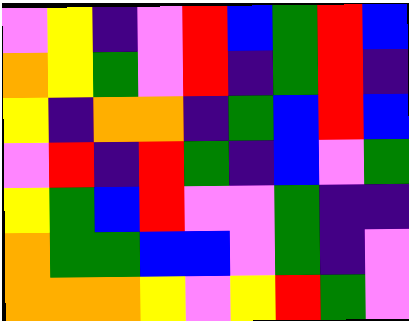[["violet", "yellow", "indigo", "violet", "red", "blue", "green", "red", "blue"], ["orange", "yellow", "green", "violet", "red", "indigo", "green", "red", "indigo"], ["yellow", "indigo", "orange", "orange", "indigo", "green", "blue", "red", "blue"], ["violet", "red", "indigo", "red", "green", "indigo", "blue", "violet", "green"], ["yellow", "green", "blue", "red", "violet", "violet", "green", "indigo", "indigo"], ["orange", "green", "green", "blue", "blue", "violet", "green", "indigo", "violet"], ["orange", "orange", "orange", "yellow", "violet", "yellow", "red", "green", "violet"]]